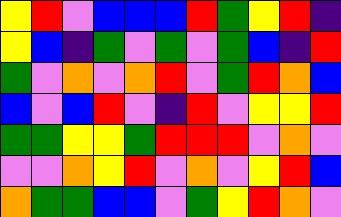[["yellow", "red", "violet", "blue", "blue", "blue", "red", "green", "yellow", "red", "indigo"], ["yellow", "blue", "indigo", "green", "violet", "green", "violet", "green", "blue", "indigo", "red"], ["green", "violet", "orange", "violet", "orange", "red", "violet", "green", "red", "orange", "blue"], ["blue", "violet", "blue", "red", "violet", "indigo", "red", "violet", "yellow", "yellow", "red"], ["green", "green", "yellow", "yellow", "green", "red", "red", "red", "violet", "orange", "violet"], ["violet", "violet", "orange", "yellow", "red", "violet", "orange", "violet", "yellow", "red", "blue"], ["orange", "green", "green", "blue", "blue", "violet", "green", "yellow", "red", "orange", "violet"]]